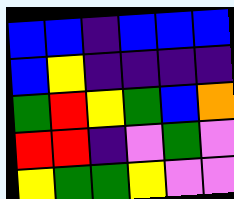[["blue", "blue", "indigo", "blue", "blue", "blue"], ["blue", "yellow", "indigo", "indigo", "indigo", "indigo"], ["green", "red", "yellow", "green", "blue", "orange"], ["red", "red", "indigo", "violet", "green", "violet"], ["yellow", "green", "green", "yellow", "violet", "violet"]]